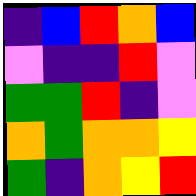[["indigo", "blue", "red", "orange", "blue"], ["violet", "indigo", "indigo", "red", "violet"], ["green", "green", "red", "indigo", "violet"], ["orange", "green", "orange", "orange", "yellow"], ["green", "indigo", "orange", "yellow", "red"]]